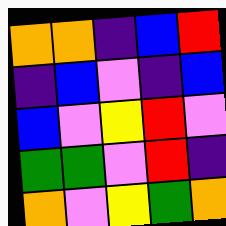[["orange", "orange", "indigo", "blue", "red"], ["indigo", "blue", "violet", "indigo", "blue"], ["blue", "violet", "yellow", "red", "violet"], ["green", "green", "violet", "red", "indigo"], ["orange", "violet", "yellow", "green", "orange"]]